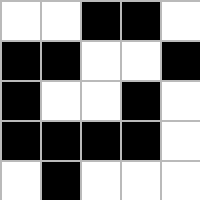[["white", "white", "black", "black", "white"], ["black", "black", "white", "white", "black"], ["black", "white", "white", "black", "white"], ["black", "black", "black", "black", "white"], ["white", "black", "white", "white", "white"]]